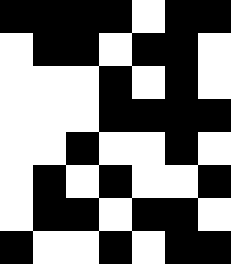[["black", "black", "black", "black", "white", "black", "black"], ["white", "black", "black", "white", "black", "black", "white"], ["white", "white", "white", "black", "white", "black", "white"], ["white", "white", "white", "black", "black", "black", "black"], ["white", "white", "black", "white", "white", "black", "white"], ["white", "black", "white", "black", "white", "white", "black"], ["white", "black", "black", "white", "black", "black", "white"], ["black", "white", "white", "black", "white", "black", "black"]]